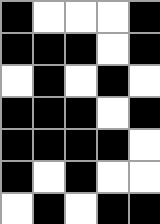[["black", "white", "white", "white", "black"], ["black", "black", "black", "white", "black"], ["white", "black", "white", "black", "white"], ["black", "black", "black", "white", "black"], ["black", "black", "black", "black", "white"], ["black", "white", "black", "white", "white"], ["white", "black", "white", "black", "black"]]